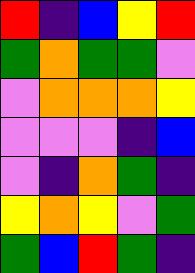[["red", "indigo", "blue", "yellow", "red"], ["green", "orange", "green", "green", "violet"], ["violet", "orange", "orange", "orange", "yellow"], ["violet", "violet", "violet", "indigo", "blue"], ["violet", "indigo", "orange", "green", "indigo"], ["yellow", "orange", "yellow", "violet", "green"], ["green", "blue", "red", "green", "indigo"]]